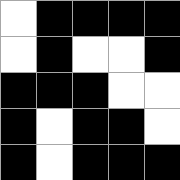[["white", "black", "black", "black", "black"], ["white", "black", "white", "white", "black"], ["black", "black", "black", "white", "white"], ["black", "white", "black", "black", "white"], ["black", "white", "black", "black", "black"]]